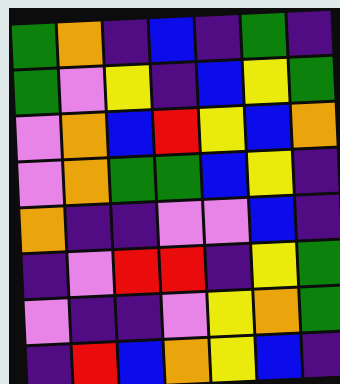[["green", "orange", "indigo", "blue", "indigo", "green", "indigo"], ["green", "violet", "yellow", "indigo", "blue", "yellow", "green"], ["violet", "orange", "blue", "red", "yellow", "blue", "orange"], ["violet", "orange", "green", "green", "blue", "yellow", "indigo"], ["orange", "indigo", "indigo", "violet", "violet", "blue", "indigo"], ["indigo", "violet", "red", "red", "indigo", "yellow", "green"], ["violet", "indigo", "indigo", "violet", "yellow", "orange", "green"], ["indigo", "red", "blue", "orange", "yellow", "blue", "indigo"]]